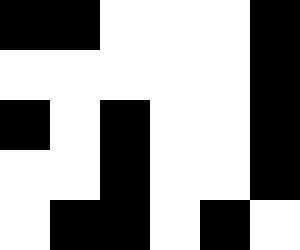[["black", "black", "white", "white", "white", "black"], ["white", "white", "white", "white", "white", "black"], ["black", "white", "black", "white", "white", "black"], ["white", "white", "black", "white", "white", "black"], ["white", "black", "black", "white", "black", "white"]]